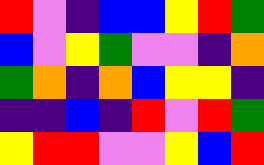[["red", "violet", "indigo", "blue", "blue", "yellow", "red", "green"], ["blue", "violet", "yellow", "green", "violet", "violet", "indigo", "orange"], ["green", "orange", "indigo", "orange", "blue", "yellow", "yellow", "indigo"], ["indigo", "indigo", "blue", "indigo", "red", "violet", "red", "green"], ["yellow", "red", "red", "violet", "violet", "yellow", "blue", "red"]]